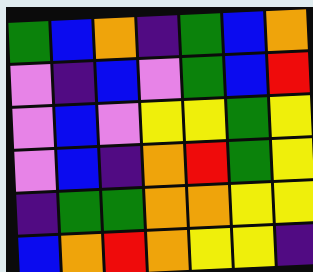[["green", "blue", "orange", "indigo", "green", "blue", "orange"], ["violet", "indigo", "blue", "violet", "green", "blue", "red"], ["violet", "blue", "violet", "yellow", "yellow", "green", "yellow"], ["violet", "blue", "indigo", "orange", "red", "green", "yellow"], ["indigo", "green", "green", "orange", "orange", "yellow", "yellow"], ["blue", "orange", "red", "orange", "yellow", "yellow", "indigo"]]